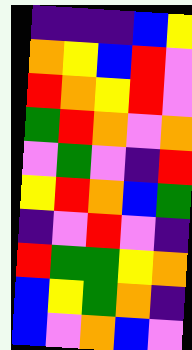[["indigo", "indigo", "indigo", "blue", "yellow"], ["orange", "yellow", "blue", "red", "violet"], ["red", "orange", "yellow", "red", "violet"], ["green", "red", "orange", "violet", "orange"], ["violet", "green", "violet", "indigo", "red"], ["yellow", "red", "orange", "blue", "green"], ["indigo", "violet", "red", "violet", "indigo"], ["red", "green", "green", "yellow", "orange"], ["blue", "yellow", "green", "orange", "indigo"], ["blue", "violet", "orange", "blue", "violet"]]